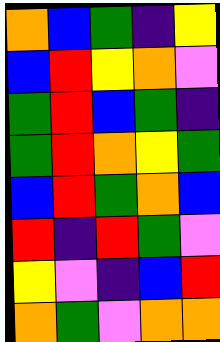[["orange", "blue", "green", "indigo", "yellow"], ["blue", "red", "yellow", "orange", "violet"], ["green", "red", "blue", "green", "indigo"], ["green", "red", "orange", "yellow", "green"], ["blue", "red", "green", "orange", "blue"], ["red", "indigo", "red", "green", "violet"], ["yellow", "violet", "indigo", "blue", "red"], ["orange", "green", "violet", "orange", "orange"]]